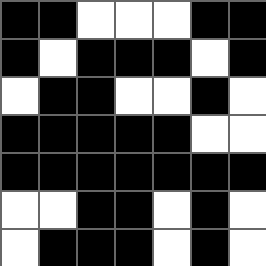[["black", "black", "white", "white", "white", "black", "black"], ["black", "white", "black", "black", "black", "white", "black"], ["white", "black", "black", "white", "white", "black", "white"], ["black", "black", "black", "black", "black", "white", "white"], ["black", "black", "black", "black", "black", "black", "black"], ["white", "white", "black", "black", "white", "black", "white"], ["white", "black", "black", "black", "white", "black", "white"]]